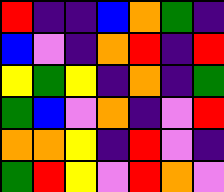[["red", "indigo", "indigo", "blue", "orange", "green", "indigo"], ["blue", "violet", "indigo", "orange", "red", "indigo", "red"], ["yellow", "green", "yellow", "indigo", "orange", "indigo", "green"], ["green", "blue", "violet", "orange", "indigo", "violet", "red"], ["orange", "orange", "yellow", "indigo", "red", "violet", "indigo"], ["green", "red", "yellow", "violet", "red", "orange", "violet"]]